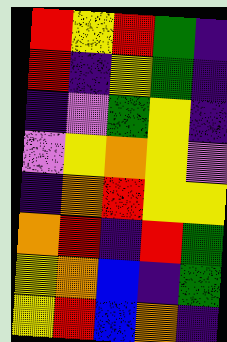[["red", "yellow", "red", "green", "indigo"], ["red", "indigo", "yellow", "green", "indigo"], ["indigo", "violet", "green", "yellow", "indigo"], ["violet", "yellow", "orange", "yellow", "violet"], ["indigo", "orange", "red", "yellow", "yellow"], ["orange", "red", "indigo", "red", "green"], ["yellow", "orange", "blue", "indigo", "green"], ["yellow", "red", "blue", "orange", "indigo"]]